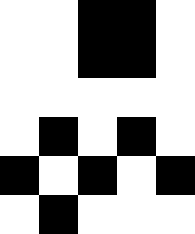[["white", "white", "black", "black", "white"], ["white", "white", "black", "black", "white"], ["white", "white", "white", "white", "white"], ["white", "black", "white", "black", "white"], ["black", "white", "black", "white", "black"], ["white", "black", "white", "white", "white"]]